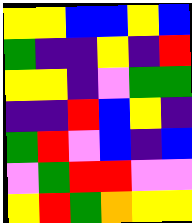[["yellow", "yellow", "blue", "blue", "yellow", "blue"], ["green", "indigo", "indigo", "yellow", "indigo", "red"], ["yellow", "yellow", "indigo", "violet", "green", "green"], ["indigo", "indigo", "red", "blue", "yellow", "indigo"], ["green", "red", "violet", "blue", "indigo", "blue"], ["violet", "green", "red", "red", "violet", "violet"], ["yellow", "red", "green", "orange", "yellow", "yellow"]]